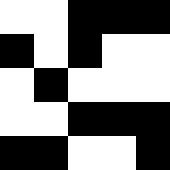[["white", "white", "black", "black", "black"], ["black", "white", "black", "white", "white"], ["white", "black", "white", "white", "white"], ["white", "white", "black", "black", "black"], ["black", "black", "white", "white", "black"]]